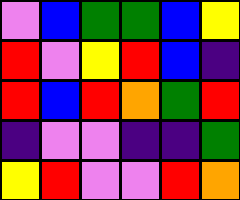[["violet", "blue", "green", "green", "blue", "yellow"], ["red", "violet", "yellow", "red", "blue", "indigo"], ["red", "blue", "red", "orange", "green", "red"], ["indigo", "violet", "violet", "indigo", "indigo", "green"], ["yellow", "red", "violet", "violet", "red", "orange"]]